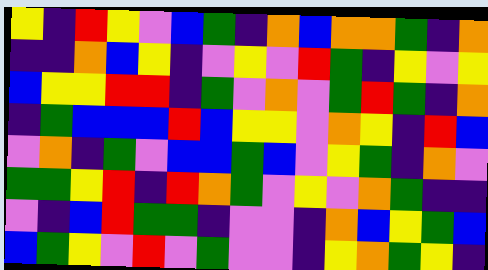[["yellow", "indigo", "red", "yellow", "violet", "blue", "green", "indigo", "orange", "blue", "orange", "orange", "green", "indigo", "orange"], ["indigo", "indigo", "orange", "blue", "yellow", "indigo", "violet", "yellow", "violet", "red", "green", "indigo", "yellow", "violet", "yellow"], ["blue", "yellow", "yellow", "red", "red", "indigo", "green", "violet", "orange", "violet", "green", "red", "green", "indigo", "orange"], ["indigo", "green", "blue", "blue", "blue", "red", "blue", "yellow", "yellow", "violet", "orange", "yellow", "indigo", "red", "blue"], ["violet", "orange", "indigo", "green", "violet", "blue", "blue", "green", "blue", "violet", "yellow", "green", "indigo", "orange", "violet"], ["green", "green", "yellow", "red", "indigo", "red", "orange", "green", "violet", "yellow", "violet", "orange", "green", "indigo", "indigo"], ["violet", "indigo", "blue", "red", "green", "green", "indigo", "violet", "violet", "indigo", "orange", "blue", "yellow", "green", "blue"], ["blue", "green", "yellow", "violet", "red", "violet", "green", "violet", "violet", "indigo", "yellow", "orange", "green", "yellow", "indigo"]]